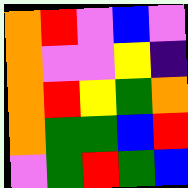[["orange", "red", "violet", "blue", "violet"], ["orange", "violet", "violet", "yellow", "indigo"], ["orange", "red", "yellow", "green", "orange"], ["orange", "green", "green", "blue", "red"], ["violet", "green", "red", "green", "blue"]]